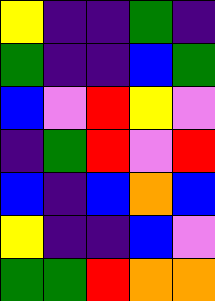[["yellow", "indigo", "indigo", "green", "indigo"], ["green", "indigo", "indigo", "blue", "green"], ["blue", "violet", "red", "yellow", "violet"], ["indigo", "green", "red", "violet", "red"], ["blue", "indigo", "blue", "orange", "blue"], ["yellow", "indigo", "indigo", "blue", "violet"], ["green", "green", "red", "orange", "orange"]]